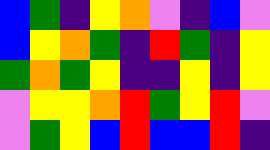[["blue", "green", "indigo", "yellow", "orange", "violet", "indigo", "blue", "violet"], ["blue", "yellow", "orange", "green", "indigo", "red", "green", "indigo", "yellow"], ["green", "orange", "green", "yellow", "indigo", "indigo", "yellow", "indigo", "yellow"], ["violet", "yellow", "yellow", "orange", "red", "green", "yellow", "red", "violet"], ["violet", "green", "yellow", "blue", "red", "blue", "blue", "red", "indigo"]]